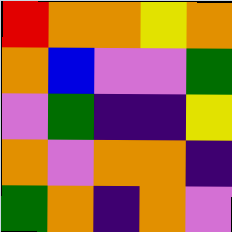[["red", "orange", "orange", "yellow", "orange"], ["orange", "blue", "violet", "violet", "green"], ["violet", "green", "indigo", "indigo", "yellow"], ["orange", "violet", "orange", "orange", "indigo"], ["green", "orange", "indigo", "orange", "violet"]]